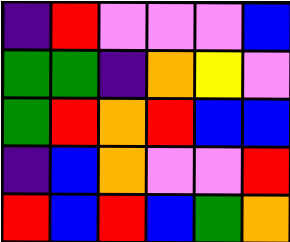[["indigo", "red", "violet", "violet", "violet", "blue"], ["green", "green", "indigo", "orange", "yellow", "violet"], ["green", "red", "orange", "red", "blue", "blue"], ["indigo", "blue", "orange", "violet", "violet", "red"], ["red", "blue", "red", "blue", "green", "orange"]]